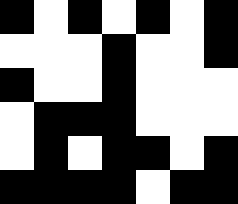[["black", "white", "black", "white", "black", "white", "black"], ["white", "white", "white", "black", "white", "white", "black"], ["black", "white", "white", "black", "white", "white", "white"], ["white", "black", "black", "black", "white", "white", "white"], ["white", "black", "white", "black", "black", "white", "black"], ["black", "black", "black", "black", "white", "black", "black"]]